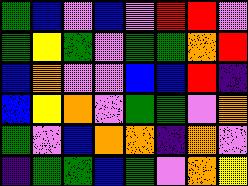[["green", "blue", "violet", "blue", "violet", "red", "red", "violet"], ["green", "yellow", "green", "violet", "green", "green", "orange", "red"], ["blue", "orange", "violet", "violet", "blue", "blue", "red", "indigo"], ["blue", "yellow", "orange", "violet", "green", "green", "violet", "orange"], ["green", "violet", "blue", "orange", "orange", "indigo", "orange", "violet"], ["indigo", "green", "green", "blue", "green", "violet", "orange", "yellow"]]